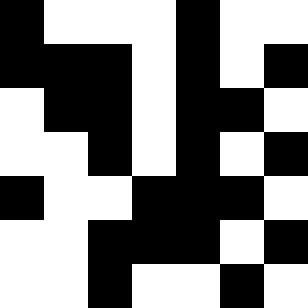[["black", "white", "white", "white", "black", "white", "white"], ["black", "black", "black", "white", "black", "white", "black"], ["white", "black", "black", "white", "black", "black", "white"], ["white", "white", "black", "white", "black", "white", "black"], ["black", "white", "white", "black", "black", "black", "white"], ["white", "white", "black", "black", "black", "white", "black"], ["white", "white", "black", "white", "white", "black", "white"]]